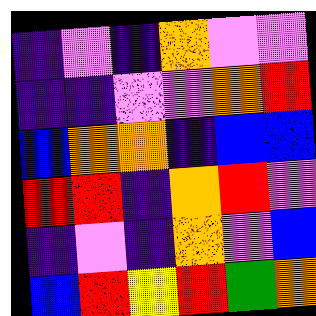[["indigo", "violet", "indigo", "orange", "violet", "violet"], ["indigo", "indigo", "violet", "violet", "orange", "red"], ["blue", "orange", "orange", "indigo", "blue", "blue"], ["red", "red", "indigo", "orange", "red", "violet"], ["indigo", "violet", "indigo", "orange", "violet", "blue"], ["blue", "red", "yellow", "red", "green", "orange"]]